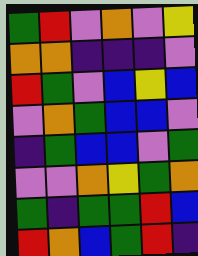[["green", "red", "violet", "orange", "violet", "yellow"], ["orange", "orange", "indigo", "indigo", "indigo", "violet"], ["red", "green", "violet", "blue", "yellow", "blue"], ["violet", "orange", "green", "blue", "blue", "violet"], ["indigo", "green", "blue", "blue", "violet", "green"], ["violet", "violet", "orange", "yellow", "green", "orange"], ["green", "indigo", "green", "green", "red", "blue"], ["red", "orange", "blue", "green", "red", "indigo"]]